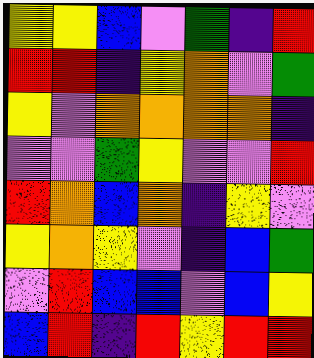[["yellow", "yellow", "blue", "violet", "green", "indigo", "red"], ["red", "red", "indigo", "yellow", "orange", "violet", "green"], ["yellow", "violet", "orange", "orange", "orange", "orange", "indigo"], ["violet", "violet", "green", "yellow", "violet", "violet", "red"], ["red", "orange", "blue", "orange", "indigo", "yellow", "violet"], ["yellow", "orange", "yellow", "violet", "indigo", "blue", "green"], ["violet", "red", "blue", "blue", "violet", "blue", "yellow"], ["blue", "red", "indigo", "red", "yellow", "red", "red"]]